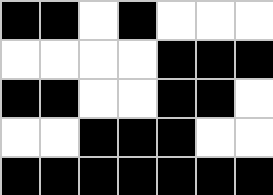[["black", "black", "white", "black", "white", "white", "white"], ["white", "white", "white", "white", "black", "black", "black"], ["black", "black", "white", "white", "black", "black", "white"], ["white", "white", "black", "black", "black", "white", "white"], ["black", "black", "black", "black", "black", "black", "black"]]